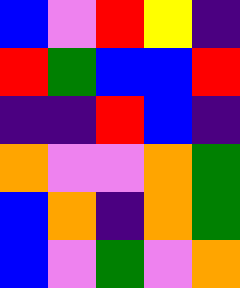[["blue", "violet", "red", "yellow", "indigo"], ["red", "green", "blue", "blue", "red"], ["indigo", "indigo", "red", "blue", "indigo"], ["orange", "violet", "violet", "orange", "green"], ["blue", "orange", "indigo", "orange", "green"], ["blue", "violet", "green", "violet", "orange"]]